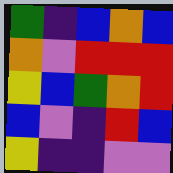[["green", "indigo", "blue", "orange", "blue"], ["orange", "violet", "red", "red", "red"], ["yellow", "blue", "green", "orange", "red"], ["blue", "violet", "indigo", "red", "blue"], ["yellow", "indigo", "indigo", "violet", "violet"]]